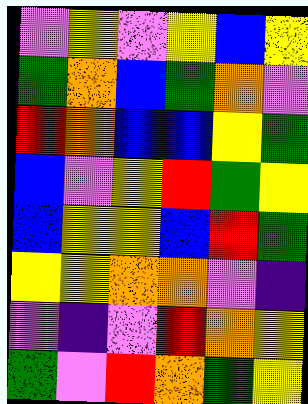[["violet", "yellow", "violet", "yellow", "blue", "yellow"], ["green", "orange", "blue", "green", "orange", "violet"], ["red", "orange", "blue", "blue", "yellow", "green"], ["blue", "violet", "yellow", "red", "green", "yellow"], ["blue", "yellow", "yellow", "blue", "red", "green"], ["yellow", "yellow", "orange", "orange", "violet", "indigo"], ["violet", "indigo", "violet", "red", "orange", "yellow"], ["green", "violet", "red", "orange", "green", "yellow"]]